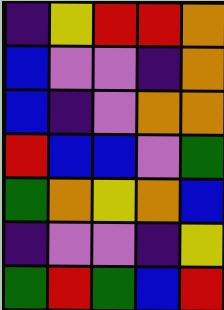[["indigo", "yellow", "red", "red", "orange"], ["blue", "violet", "violet", "indigo", "orange"], ["blue", "indigo", "violet", "orange", "orange"], ["red", "blue", "blue", "violet", "green"], ["green", "orange", "yellow", "orange", "blue"], ["indigo", "violet", "violet", "indigo", "yellow"], ["green", "red", "green", "blue", "red"]]